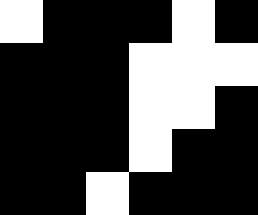[["white", "black", "black", "black", "white", "black"], ["black", "black", "black", "white", "white", "white"], ["black", "black", "black", "white", "white", "black"], ["black", "black", "black", "white", "black", "black"], ["black", "black", "white", "black", "black", "black"]]